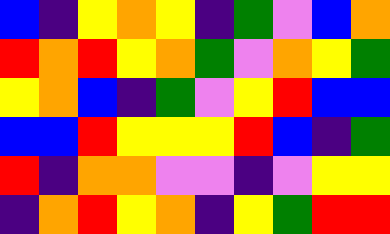[["blue", "indigo", "yellow", "orange", "yellow", "indigo", "green", "violet", "blue", "orange"], ["red", "orange", "red", "yellow", "orange", "green", "violet", "orange", "yellow", "green"], ["yellow", "orange", "blue", "indigo", "green", "violet", "yellow", "red", "blue", "blue"], ["blue", "blue", "red", "yellow", "yellow", "yellow", "red", "blue", "indigo", "green"], ["red", "indigo", "orange", "orange", "violet", "violet", "indigo", "violet", "yellow", "yellow"], ["indigo", "orange", "red", "yellow", "orange", "indigo", "yellow", "green", "red", "red"]]